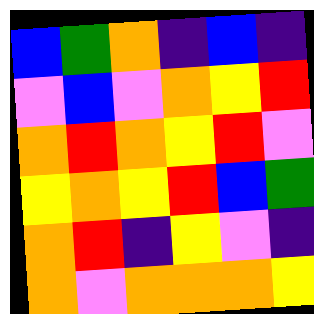[["blue", "green", "orange", "indigo", "blue", "indigo"], ["violet", "blue", "violet", "orange", "yellow", "red"], ["orange", "red", "orange", "yellow", "red", "violet"], ["yellow", "orange", "yellow", "red", "blue", "green"], ["orange", "red", "indigo", "yellow", "violet", "indigo"], ["orange", "violet", "orange", "orange", "orange", "yellow"]]